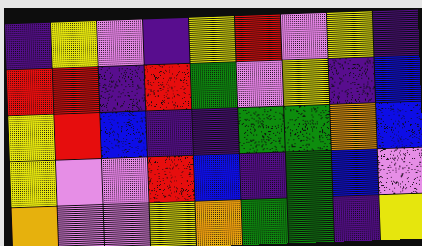[["indigo", "yellow", "violet", "indigo", "yellow", "red", "violet", "yellow", "indigo"], ["red", "red", "indigo", "red", "green", "violet", "yellow", "indigo", "blue"], ["yellow", "red", "blue", "indigo", "indigo", "green", "green", "orange", "blue"], ["yellow", "violet", "violet", "red", "blue", "indigo", "green", "blue", "violet"], ["orange", "violet", "violet", "yellow", "orange", "green", "green", "indigo", "yellow"]]